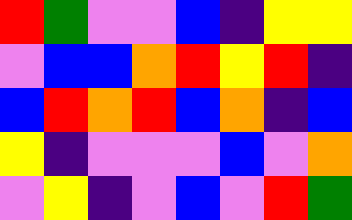[["red", "green", "violet", "violet", "blue", "indigo", "yellow", "yellow"], ["violet", "blue", "blue", "orange", "red", "yellow", "red", "indigo"], ["blue", "red", "orange", "red", "blue", "orange", "indigo", "blue"], ["yellow", "indigo", "violet", "violet", "violet", "blue", "violet", "orange"], ["violet", "yellow", "indigo", "violet", "blue", "violet", "red", "green"]]